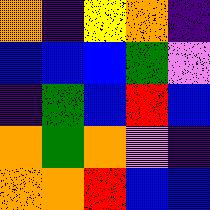[["orange", "indigo", "yellow", "orange", "indigo"], ["blue", "blue", "blue", "green", "violet"], ["indigo", "green", "blue", "red", "blue"], ["orange", "green", "orange", "violet", "indigo"], ["orange", "orange", "red", "blue", "blue"]]